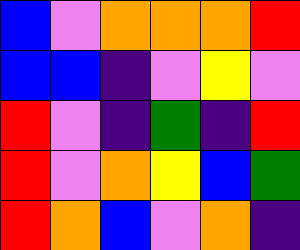[["blue", "violet", "orange", "orange", "orange", "red"], ["blue", "blue", "indigo", "violet", "yellow", "violet"], ["red", "violet", "indigo", "green", "indigo", "red"], ["red", "violet", "orange", "yellow", "blue", "green"], ["red", "orange", "blue", "violet", "orange", "indigo"]]